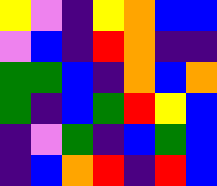[["yellow", "violet", "indigo", "yellow", "orange", "blue", "blue"], ["violet", "blue", "indigo", "red", "orange", "indigo", "indigo"], ["green", "green", "blue", "indigo", "orange", "blue", "orange"], ["green", "indigo", "blue", "green", "red", "yellow", "blue"], ["indigo", "violet", "green", "indigo", "blue", "green", "blue"], ["indigo", "blue", "orange", "red", "indigo", "red", "blue"]]